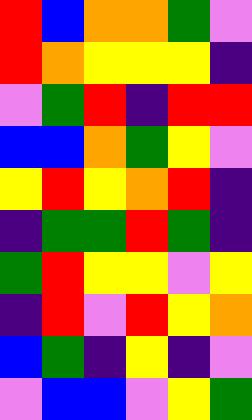[["red", "blue", "orange", "orange", "green", "violet"], ["red", "orange", "yellow", "yellow", "yellow", "indigo"], ["violet", "green", "red", "indigo", "red", "red"], ["blue", "blue", "orange", "green", "yellow", "violet"], ["yellow", "red", "yellow", "orange", "red", "indigo"], ["indigo", "green", "green", "red", "green", "indigo"], ["green", "red", "yellow", "yellow", "violet", "yellow"], ["indigo", "red", "violet", "red", "yellow", "orange"], ["blue", "green", "indigo", "yellow", "indigo", "violet"], ["violet", "blue", "blue", "violet", "yellow", "green"]]